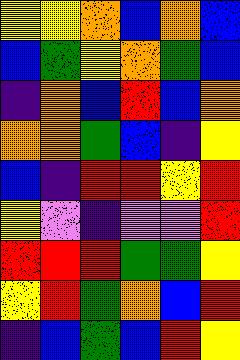[["yellow", "yellow", "orange", "blue", "orange", "blue"], ["blue", "green", "yellow", "orange", "green", "blue"], ["indigo", "orange", "blue", "red", "blue", "orange"], ["orange", "orange", "green", "blue", "indigo", "yellow"], ["blue", "indigo", "red", "red", "yellow", "red"], ["yellow", "violet", "indigo", "violet", "violet", "red"], ["red", "red", "red", "green", "green", "yellow"], ["yellow", "red", "green", "orange", "blue", "red"], ["indigo", "blue", "green", "blue", "red", "yellow"]]